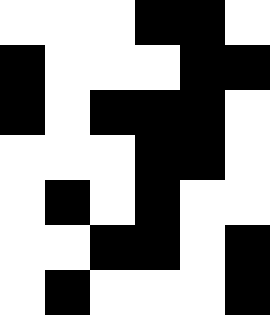[["white", "white", "white", "black", "black", "white"], ["black", "white", "white", "white", "black", "black"], ["black", "white", "black", "black", "black", "white"], ["white", "white", "white", "black", "black", "white"], ["white", "black", "white", "black", "white", "white"], ["white", "white", "black", "black", "white", "black"], ["white", "black", "white", "white", "white", "black"]]